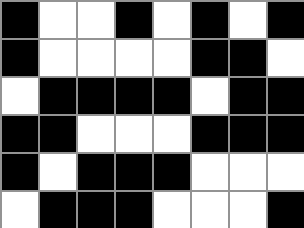[["black", "white", "white", "black", "white", "black", "white", "black"], ["black", "white", "white", "white", "white", "black", "black", "white"], ["white", "black", "black", "black", "black", "white", "black", "black"], ["black", "black", "white", "white", "white", "black", "black", "black"], ["black", "white", "black", "black", "black", "white", "white", "white"], ["white", "black", "black", "black", "white", "white", "white", "black"]]